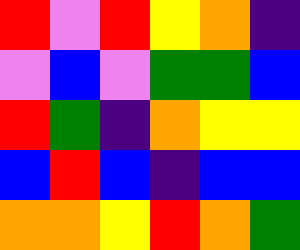[["red", "violet", "red", "yellow", "orange", "indigo"], ["violet", "blue", "violet", "green", "green", "blue"], ["red", "green", "indigo", "orange", "yellow", "yellow"], ["blue", "red", "blue", "indigo", "blue", "blue"], ["orange", "orange", "yellow", "red", "orange", "green"]]